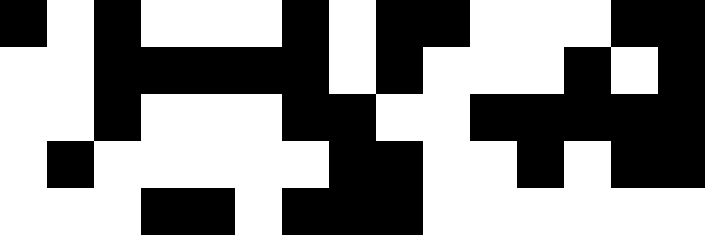[["black", "white", "black", "white", "white", "white", "black", "white", "black", "black", "white", "white", "white", "black", "black"], ["white", "white", "black", "black", "black", "black", "black", "white", "black", "white", "white", "white", "black", "white", "black"], ["white", "white", "black", "white", "white", "white", "black", "black", "white", "white", "black", "black", "black", "black", "black"], ["white", "black", "white", "white", "white", "white", "white", "black", "black", "white", "white", "black", "white", "black", "black"], ["white", "white", "white", "black", "black", "white", "black", "black", "black", "white", "white", "white", "white", "white", "white"]]